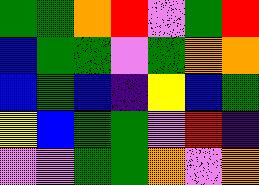[["green", "green", "orange", "red", "violet", "green", "red"], ["blue", "green", "green", "violet", "green", "orange", "orange"], ["blue", "green", "blue", "indigo", "yellow", "blue", "green"], ["yellow", "blue", "green", "green", "violet", "red", "indigo"], ["violet", "violet", "green", "green", "orange", "violet", "orange"]]